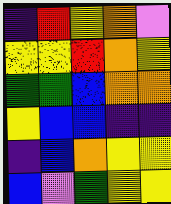[["indigo", "red", "yellow", "orange", "violet"], ["yellow", "yellow", "red", "orange", "yellow"], ["green", "green", "blue", "orange", "orange"], ["yellow", "blue", "blue", "indigo", "indigo"], ["indigo", "blue", "orange", "yellow", "yellow"], ["blue", "violet", "green", "yellow", "yellow"]]